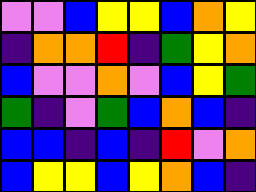[["violet", "violet", "blue", "yellow", "yellow", "blue", "orange", "yellow"], ["indigo", "orange", "orange", "red", "indigo", "green", "yellow", "orange"], ["blue", "violet", "violet", "orange", "violet", "blue", "yellow", "green"], ["green", "indigo", "violet", "green", "blue", "orange", "blue", "indigo"], ["blue", "blue", "indigo", "blue", "indigo", "red", "violet", "orange"], ["blue", "yellow", "yellow", "blue", "yellow", "orange", "blue", "indigo"]]